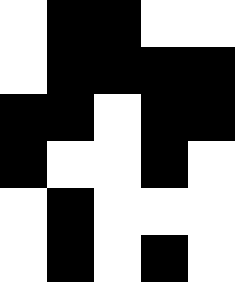[["white", "black", "black", "white", "white"], ["white", "black", "black", "black", "black"], ["black", "black", "white", "black", "black"], ["black", "white", "white", "black", "white"], ["white", "black", "white", "white", "white"], ["white", "black", "white", "black", "white"]]